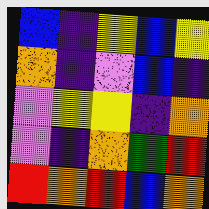[["blue", "indigo", "yellow", "blue", "yellow"], ["orange", "indigo", "violet", "blue", "indigo"], ["violet", "yellow", "yellow", "indigo", "orange"], ["violet", "indigo", "orange", "green", "red"], ["red", "orange", "red", "blue", "orange"]]